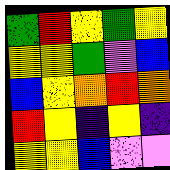[["green", "red", "yellow", "green", "yellow"], ["yellow", "yellow", "green", "violet", "blue"], ["blue", "yellow", "orange", "red", "orange"], ["red", "yellow", "indigo", "yellow", "indigo"], ["yellow", "yellow", "blue", "violet", "violet"]]